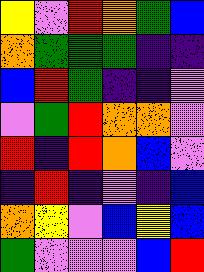[["yellow", "violet", "red", "orange", "green", "blue"], ["orange", "green", "green", "green", "indigo", "indigo"], ["blue", "red", "green", "indigo", "indigo", "violet"], ["violet", "green", "red", "orange", "orange", "violet"], ["red", "indigo", "red", "orange", "blue", "violet"], ["indigo", "red", "indigo", "violet", "indigo", "blue"], ["orange", "yellow", "violet", "blue", "yellow", "blue"], ["green", "violet", "violet", "violet", "blue", "red"]]